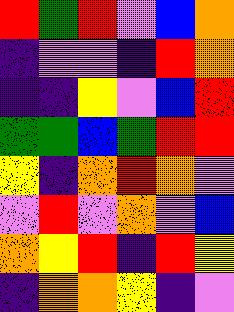[["red", "green", "red", "violet", "blue", "orange"], ["indigo", "violet", "violet", "indigo", "red", "orange"], ["indigo", "indigo", "yellow", "violet", "blue", "red"], ["green", "green", "blue", "green", "red", "red"], ["yellow", "indigo", "orange", "red", "orange", "violet"], ["violet", "red", "violet", "orange", "violet", "blue"], ["orange", "yellow", "red", "indigo", "red", "yellow"], ["indigo", "orange", "orange", "yellow", "indigo", "violet"]]